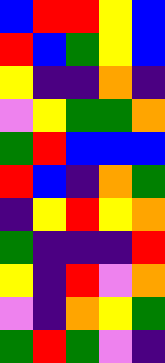[["blue", "red", "red", "yellow", "blue"], ["red", "blue", "green", "yellow", "blue"], ["yellow", "indigo", "indigo", "orange", "indigo"], ["violet", "yellow", "green", "green", "orange"], ["green", "red", "blue", "blue", "blue"], ["red", "blue", "indigo", "orange", "green"], ["indigo", "yellow", "red", "yellow", "orange"], ["green", "indigo", "indigo", "indigo", "red"], ["yellow", "indigo", "red", "violet", "orange"], ["violet", "indigo", "orange", "yellow", "green"], ["green", "red", "green", "violet", "indigo"]]